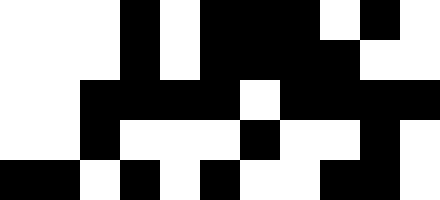[["white", "white", "white", "black", "white", "black", "black", "black", "white", "black", "white"], ["white", "white", "white", "black", "white", "black", "black", "black", "black", "white", "white"], ["white", "white", "black", "black", "black", "black", "white", "black", "black", "black", "black"], ["white", "white", "black", "white", "white", "white", "black", "white", "white", "black", "white"], ["black", "black", "white", "black", "white", "black", "white", "white", "black", "black", "white"]]